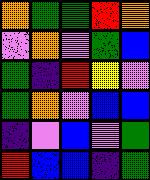[["orange", "green", "green", "red", "orange"], ["violet", "orange", "violet", "green", "blue"], ["green", "indigo", "red", "yellow", "violet"], ["green", "orange", "violet", "blue", "blue"], ["indigo", "violet", "blue", "violet", "green"], ["red", "blue", "blue", "indigo", "green"]]